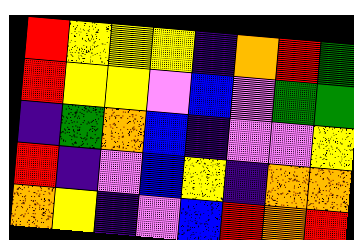[["red", "yellow", "yellow", "yellow", "indigo", "orange", "red", "green"], ["red", "yellow", "yellow", "violet", "blue", "violet", "green", "green"], ["indigo", "green", "orange", "blue", "indigo", "violet", "violet", "yellow"], ["red", "indigo", "violet", "blue", "yellow", "indigo", "orange", "orange"], ["orange", "yellow", "indigo", "violet", "blue", "red", "orange", "red"]]